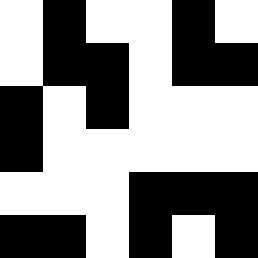[["white", "black", "white", "white", "black", "white"], ["white", "black", "black", "white", "black", "black"], ["black", "white", "black", "white", "white", "white"], ["black", "white", "white", "white", "white", "white"], ["white", "white", "white", "black", "black", "black"], ["black", "black", "white", "black", "white", "black"]]